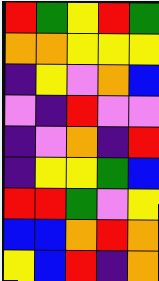[["red", "green", "yellow", "red", "green"], ["orange", "orange", "yellow", "yellow", "yellow"], ["indigo", "yellow", "violet", "orange", "blue"], ["violet", "indigo", "red", "violet", "violet"], ["indigo", "violet", "orange", "indigo", "red"], ["indigo", "yellow", "yellow", "green", "blue"], ["red", "red", "green", "violet", "yellow"], ["blue", "blue", "orange", "red", "orange"], ["yellow", "blue", "red", "indigo", "orange"]]